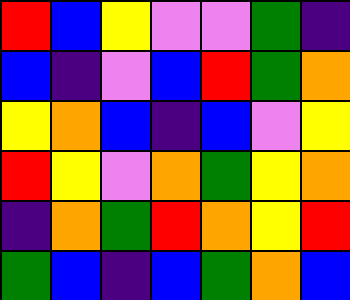[["red", "blue", "yellow", "violet", "violet", "green", "indigo"], ["blue", "indigo", "violet", "blue", "red", "green", "orange"], ["yellow", "orange", "blue", "indigo", "blue", "violet", "yellow"], ["red", "yellow", "violet", "orange", "green", "yellow", "orange"], ["indigo", "orange", "green", "red", "orange", "yellow", "red"], ["green", "blue", "indigo", "blue", "green", "orange", "blue"]]